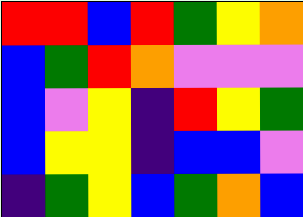[["red", "red", "blue", "red", "green", "yellow", "orange"], ["blue", "green", "red", "orange", "violet", "violet", "violet"], ["blue", "violet", "yellow", "indigo", "red", "yellow", "green"], ["blue", "yellow", "yellow", "indigo", "blue", "blue", "violet"], ["indigo", "green", "yellow", "blue", "green", "orange", "blue"]]